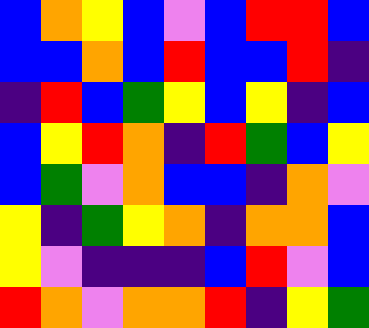[["blue", "orange", "yellow", "blue", "violet", "blue", "red", "red", "blue"], ["blue", "blue", "orange", "blue", "red", "blue", "blue", "red", "indigo"], ["indigo", "red", "blue", "green", "yellow", "blue", "yellow", "indigo", "blue"], ["blue", "yellow", "red", "orange", "indigo", "red", "green", "blue", "yellow"], ["blue", "green", "violet", "orange", "blue", "blue", "indigo", "orange", "violet"], ["yellow", "indigo", "green", "yellow", "orange", "indigo", "orange", "orange", "blue"], ["yellow", "violet", "indigo", "indigo", "indigo", "blue", "red", "violet", "blue"], ["red", "orange", "violet", "orange", "orange", "red", "indigo", "yellow", "green"]]